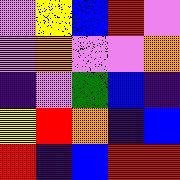[["violet", "yellow", "blue", "red", "violet"], ["violet", "orange", "violet", "violet", "orange"], ["indigo", "violet", "green", "blue", "indigo"], ["yellow", "red", "orange", "indigo", "blue"], ["red", "indigo", "blue", "red", "red"]]